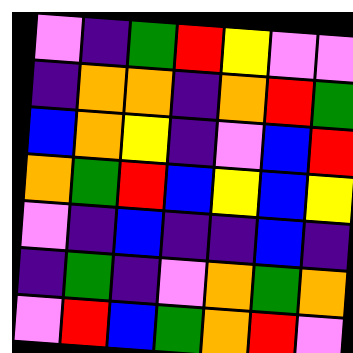[["violet", "indigo", "green", "red", "yellow", "violet", "violet"], ["indigo", "orange", "orange", "indigo", "orange", "red", "green"], ["blue", "orange", "yellow", "indigo", "violet", "blue", "red"], ["orange", "green", "red", "blue", "yellow", "blue", "yellow"], ["violet", "indigo", "blue", "indigo", "indigo", "blue", "indigo"], ["indigo", "green", "indigo", "violet", "orange", "green", "orange"], ["violet", "red", "blue", "green", "orange", "red", "violet"]]